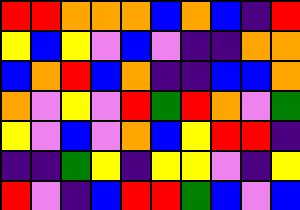[["red", "red", "orange", "orange", "orange", "blue", "orange", "blue", "indigo", "red"], ["yellow", "blue", "yellow", "violet", "blue", "violet", "indigo", "indigo", "orange", "orange"], ["blue", "orange", "red", "blue", "orange", "indigo", "indigo", "blue", "blue", "orange"], ["orange", "violet", "yellow", "violet", "red", "green", "red", "orange", "violet", "green"], ["yellow", "violet", "blue", "violet", "orange", "blue", "yellow", "red", "red", "indigo"], ["indigo", "indigo", "green", "yellow", "indigo", "yellow", "yellow", "violet", "indigo", "yellow"], ["red", "violet", "indigo", "blue", "red", "red", "green", "blue", "violet", "blue"]]